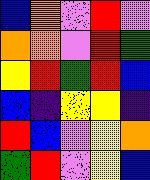[["blue", "orange", "violet", "red", "violet"], ["orange", "orange", "violet", "red", "green"], ["yellow", "red", "green", "red", "blue"], ["blue", "indigo", "yellow", "yellow", "indigo"], ["red", "blue", "violet", "yellow", "orange"], ["green", "red", "violet", "yellow", "blue"]]